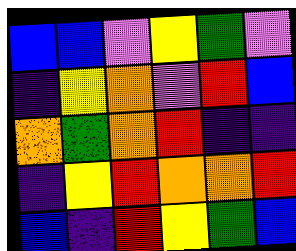[["blue", "blue", "violet", "yellow", "green", "violet"], ["indigo", "yellow", "orange", "violet", "red", "blue"], ["orange", "green", "orange", "red", "indigo", "indigo"], ["indigo", "yellow", "red", "orange", "orange", "red"], ["blue", "indigo", "red", "yellow", "green", "blue"]]